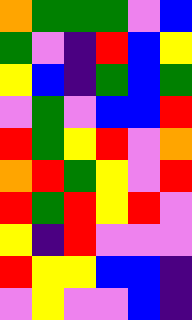[["orange", "green", "green", "green", "violet", "blue"], ["green", "violet", "indigo", "red", "blue", "yellow"], ["yellow", "blue", "indigo", "green", "blue", "green"], ["violet", "green", "violet", "blue", "blue", "red"], ["red", "green", "yellow", "red", "violet", "orange"], ["orange", "red", "green", "yellow", "violet", "red"], ["red", "green", "red", "yellow", "red", "violet"], ["yellow", "indigo", "red", "violet", "violet", "violet"], ["red", "yellow", "yellow", "blue", "blue", "indigo"], ["violet", "yellow", "violet", "violet", "blue", "indigo"]]